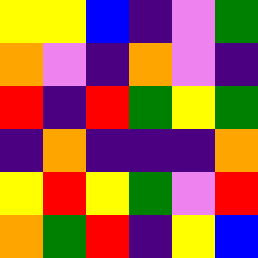[["yellow", "yellow", "blue", "indigo", "violet", "green"], ["orange", "violet", "indigo", "orange", "violet", "indigo"], ["red", "indigo", "red", "green", "yellow", "green"], ["indigo", "orange", "indigo", "indigo", "indigo", "orange"], ["yellow", "red", "yellow", "green", "violet", "red"], ["orange", "green", "red", "indigo", "yellow", "blue"]]